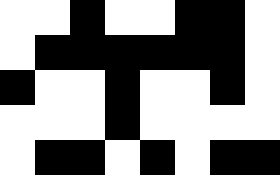[["white", "white", "black", "white", "white", "black", "black", "white"], ["white", "black", "black", "black", "black", "black", "black", "white"], ["black", "white", "white", "black", "white", "white", "black", "white"], ["white", "white", "white", "black", "white", "white", "white", "white"], ["white", "black", "black", "white", "black", "white", "black", "black"]]